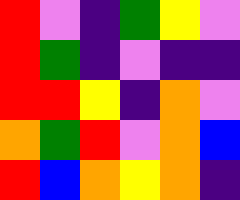[["red", "violet", "indigo", "green", "yellow", "violet"], ["red", "green", "indigo", "violet", "indigo", "indigo"], ["red", "red", "yellow", "indigo", "orange", "violet"], ["orange", "green", "red", "violet", "orange", "blue"], ["red", "blue", "orange", "yellow", "orange", "indigo"]]